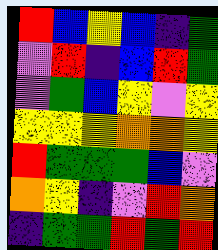[["red", "blue", "yellow", "blue", "indigo", "green"], ["violet", "red", "indigo", "blue", "red", "green"], ["violet", "green", "blue", "yellow", "violet", "yellow"], ["yellow", "yellow", "yellow", "orange", "orange", "yellow"], ["red", "green", "green", "green", "blue", "violet"], ["orange", "yellow", "indigo", "violet", "red", "orange"], ["indigo", "green", "green", "red", "green", "red"]]